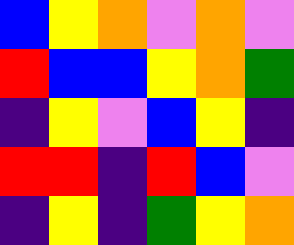[["blue", "yellow", "orange", "violet", "orange", "violet"], ["red", "blue", "blue", "yellow", "orange", "green"], ["indigo", "yellow", "violet", "blue", "yellow", "indigo"], ["red", "red", "indigo", "red", "blue", "violet"], ["indigo", "yellow", "indigo", "green", "yellow", "orange"]]